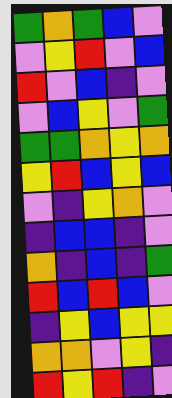[["green", "orange", "green", "blue", "violet"], ["violet", "yellow", "red", "violet", "blue"], ["red", "violet", "blue", "indigo", "violet"], ["violet", "blue", "yellow", "violet", "green"], ["green", "green", "orange", "yellow", "orange"], ["yellow", "red", "blue", "yellow", "blue"], ["violet", "indigo", "yellow", "orange", "violet"], ["indigo", "blue", "blue", "indigo", "violet"], ["orange", "indigo", "blue", "indigo", "green"], ["red", "blue", "red", "blue", "violet"], ["indigo", "yellow", "blue", "yellow", "yellow"], ["orange", "orange", "violet", "yellow", "indigo"], ["red", "yellow", "red", "indigo", "violet"]]